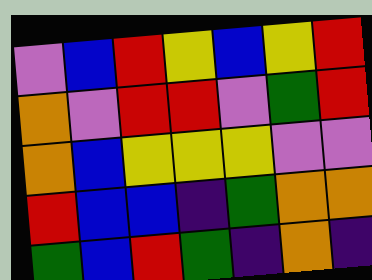[["violet", "blue", "red", "yellow", "blue", "yellow", "red"], ["orange", "violet", "red", "red", "violet", "green", "red"], ["orange", "blue", "yellow", "yellow", "yellow", "violet", "violet"], ["red", "blue", "blue", "indigo", "green", "orange", "orange"], ["green", "blue", "red", "green", "indigo", "orange", "indigo"]]